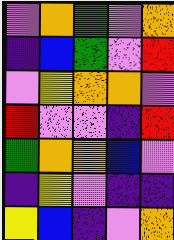[["violet", "orange", "green", "violet", "orange"], ["indigo", "blue", "green", "violet", "red"], ["violet", "yellow", "orange", "orange", "violet"], ["red", "violet", "violet", "indigo", "red"], ["green", "orange", "orange", "blue", "violet"], ["indigo", "yellow", "violet", "indigo", "indigo"], ["yellow", "blue", "indigo", "violet", "orange"]]